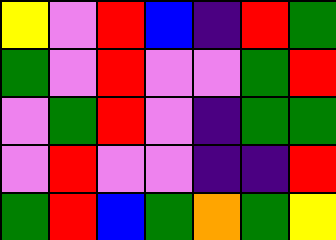[["yellow", "violet", "red", "blue", "indigo", "red", "green"], ["green", "violet", "red", "violet", "violet", "green", "red"], ["violet", "green", "red", "violet", "indigo", "green", "green"], ["violet", "red", "violet", "violet", "indigo", "indigo", "red"], ["green", "red", "blue", "green", "orange", "green", "yellow"]]